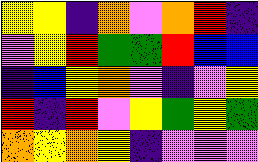[["yellow", "yellow", "indigo", "orange", "violet", "orange", "red", "indigo"], ["violet", "yellow", "red", "green", "green", "red", "blue", "blue"], ["indigo", "blue", "yellow", "orange", "violet", "indigo", "violet", "yellow"], ["red", "indigo", "red", "violet", "yellow", "green", "yellow", "green"], ["orange", "yellow", "orange", "yellow", "indigo", "violet", "violet", "violet"]]